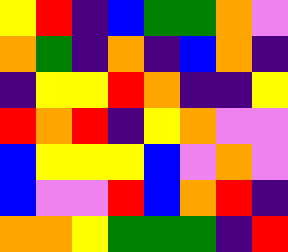[["yellow", "red", "indigo", "blue", "green", "green", "orange", "violet"], ["orange", "green", "indigo", "orange", "indigo", "blue", "orange", "indigo"], ["indigo", "yellow", "yellow", "red", "orange", "indigo", "indigo", "yellow"], ["red", "orange", "red", "indigo", "yellow", "orange", "violet", "violet"], ["blue", "yellow", "yellow", "yellow", "blue", "violet", "orange", "violet"], ["blue", "violet", "violet", "red", "blue", "orange", "red", "indigo"], ["orange", "orange", "yellow", "green", "green", "green", "indigo", "red"]]